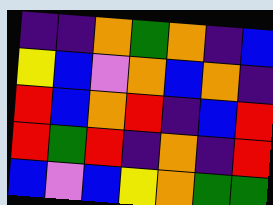[["indigo", "indigo", "orange", "green", "orange", "indigo", "blue"], ["yellow", "blue", "violet", "orange", "blue", "orange", "indigo"], ["red", "blue", "orange", "red", "indigo", "blue", "red"], ["red", "green", "red", "indigo", "orange", "indigo", "red"], ["blue", "violet", "blue", "yellow", "orange", "green", "green"]]